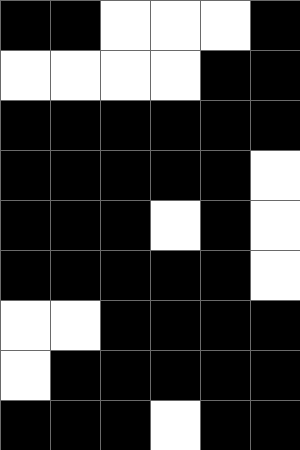[["black", "black", "white", "white", "white", "black"], ["white", "white", "white", "white", "black", "black"], ["black", "black", "black", "black", "black", "black"], ["black", "black", "black", "black", "black", "white"], ["black", "black", "black", "white", "black", "white"], ["black", "black", "black", "black", "black", "white"], ["white", "white", "black", "black", "black", "black"], ["white", "black", "black", "black", "black", "black"], ["black", "black", "black", "white", "black", "black"]]